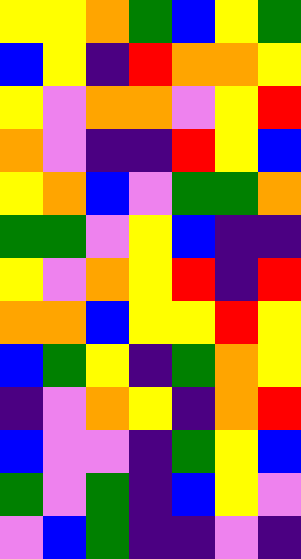[["yellow", "yellow", "orange", "green", "blue", "yellow", "green"], ["blue", "yellow", "indigo", "red", "orange", "orange", "yellow"], ["yellow", "violet", "orange", "orange", "violet", "yellow", "red"], ["orange", "violet", "indigo", "indigo", "red", "yellow", "blue"], ["yellow", "orange", "blue", "violet", "green", "green", "orange"], ["green", "green", "violet", "yellow", "blue", "indigo", "indigo"], ["yellow", "violet", "orange", "yellow", "red", "indigo", "red"], ["orange", "orange", "blue", "yellow", "yellow", "red", "yellow"], ["blue", "green", "yellow", "indigo", "green", "orange", "yellow"], ["indigo", "violet", "orange", "yellow", "indigo", "orange", "red"], ["blue", "violet", "violet", "indigo", "green", "yellow", "blue"], ["green", "violet", "green", "indigo", "blue", "yellow", "violet"], ["violet", "blue", "green", "indigo", "indigo", "violet", "indigo"]]